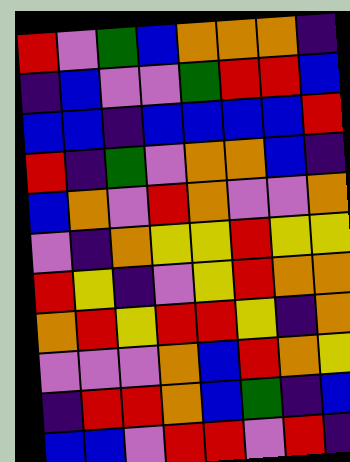[["red", "violet", "green", "blue", "orange", "orange", "orange", "indigo"], ["indigo", "blue", "violet", "violet", "green", "red", "red", "blue"], ["blue", "blue", "indigo", "blue", "blue", "blue", "blue", "red"], ["red", "indigo", "green", "violet", "orange", "orange", "blue", "indigo"], ["blue", "orange", "violet", "red", "orange", "violet", "violet", "orange"], ["violet", "indigo", "orange", "yellow", "yellow", "red", "yellow", "yellow"], ["red", "yellow", "indigo", "violet", "yellow", "red", "orange", "orange"], ["orange", "red", "yellow", "red", "red", "yellow", "indigo", "orange"], ["violet", "violet", "violet", "orange", "blue", "red", "orange", "yellow"], ["indigo", "red", "red", "orange", "blue", "green", "indigo", "blue"], ["blue", "blue", "violet", "red", "red", "violet", "red", "indigo"]]